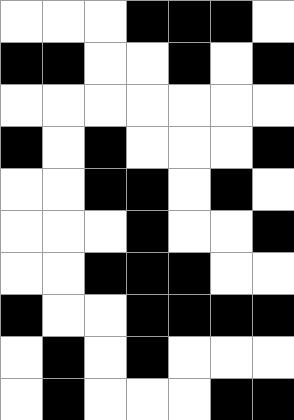[["white", "white", "white", "black", "black", "black", "white"], ["black", "black", "white", "white", "black", "white", "black"], ["white", "white", "white", "white", "white", "white", "white"], ["black", "white", "black", "white", "white", "white", "black"], ["white", "white", "black", "black", "white", "black", "white"], ["white", "white", "white", "black", "white", "white", "black"], ["white", "white", "black", "black", "black", "white", "white"], ["black", "white", "white", "black", "black", "black", "black"], ["white", "black", "white", "black", "white", "white", "white"], ["white", "black", "white", "white", "white", "black", "black"]]